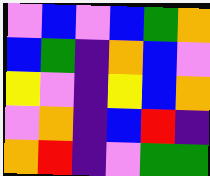[["violet", "blue", "violet", "blue", "green", "orange"], ["blue", "green", "indigo", "orange", "blue", "violet"], ["yellow", "violet", "indigo", "yellow", "blue", "orange"], ["violet", "orange", "indigo", "blue", "red", "indigo"], ["orange", "red", "indigo", "violet", "green", "green"]]